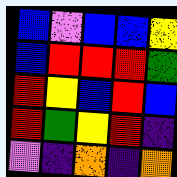[["blue", "violet", "blue", "blue", "yellow"], ["blue", "red", "red", "red", "green"], ["red", "yellow", "blue", "red", "blue"], ["red", "green", "yellow", "red", "indigo"], ["violet", "indigo", "orange", "indigo", "orange"]]